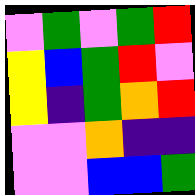[["violet", "green", "violet", "green", "red"], ["yellow", "blue", "green", "red", "violet"], ["yellow", "indigo", "green", "orange", "red"], ["violet", "violet", "orange", "indigo", "indigo"], ["violet", "violet", "blue", "blue", "green"]]